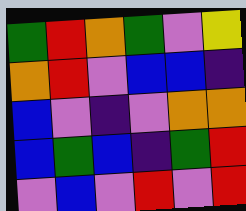[["green", "red", "orange", "green", "violet", "yellow"], ["orange", "red", "violet", "blue", "blue", "indigo"], ["blue", "violet", "indigo", "violet", "orange", "orange"], ["blue", "green", "blue", "indigo", "green", "red"], ["violet", "blue", "violet", "red", "violet", "red"]]